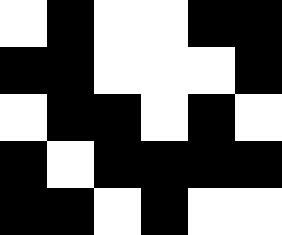[["white", "black", "white", "white", "black", "black"], ["black", "black", "white", "white", "white", "black"], ["white", "black", "black", "white", "black", "white"], ["black", "white", "black", "black", "black", "black"], ["black", "black", "white", "black", "white", "white"]]